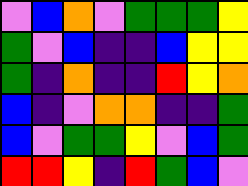[["violet", "blue", "orange", "violet", "green", "green", "green", "yellow"], ["green", "violet", "blue", "indigo", "indigo", "blue", "yellow", "yellow"], ["green", "indigo", "orange", "indigo", "indigo", "red", "yellow", "orange"], ["blue", "indigo", "violet", "orange", "orange", "indigo", "indigo", "green"], ["blue", "violet", "green", "green", "yellow", "violet", "blue", "green"], ["red", "red", "yellow", "indigo", "red", "green", "blue", "violet"]]